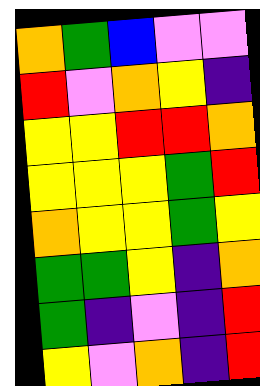[["orange", "green", "blue", "violet", "violet"], ["red", "violet", "orange", "yellow", "indigo"], ["yellow", "yellow", "red", "red", "orange"], ["yellow", "yellow", "yellow", "green", "red"], ["orange", "yellow", "yellow", "green", "yellow"], ["green", "green", "yellow", "indigo", "orange"], ["green", "indigo", "violet", "indigo", "red"], ["yellow", "violet", "orange", "indigo", "red"]]